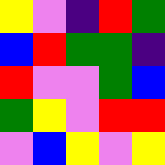[["yellow", "violet", "indigo", "red", "green"], ["blue", "red", "green", "green", "indigo"], ["red", "violet", "violet", "green", "blue"], ["green", "yellow", "violet", "red", "red"], ["violet", "blue", "yellow", "violet", "yellow"]]